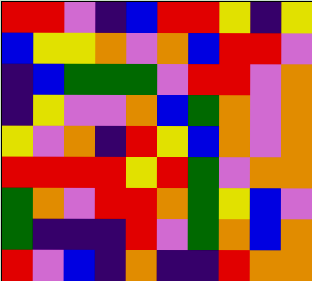[["red", "red", "violet", "indigo", "blue", "red", "red", "yellow", "indigo", "yellow"], ["blue", "yellow", "yellow", "orange", "violet", "orange", "blue", "red", "red", "violet"], ["indigo", "blue", "green", "green", "green", "violet", "red", "red", "violet", "orange"], ["indigo", "yellow", "violet", "violet", "orange", "blue", "green", "orange", "violet", "orange"], ["yellow", "violet", "orange", "indigo", "red", "yellow", "blue", "orange", "violet", "orange"], ["red", "red", "red", "red", "yellow", "red", "green", "violet", "orange", "orange"], ["green", "orange", "violet", "red", "red", "orange", "green", "yellow", "blue", "violet"], ["green", "indigo", "indigo", "indigo", "red", "violet", "green", "orange", "blue", "orange"], ["red", "violet", "blue", "indigo", "orange", "indigo", "indigo", "red", "orange", "orange"]]